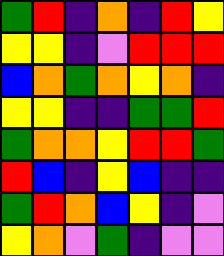[["green", "red", "indigo", "orange", "indigo", "red", "yellow"], ["yellow", "yellow", "indigo", "violet", "red", "red", "red"], ["blue", "orange", "green", "orange", "yellow", "orange", "indigo"], ["yellow", "yellow", "indigo", "indigo", "green", "green", "red"], ["green", "orange", "orange", "yellow", "red", "red", "green"], ["red", "blue", "indigo", "yellow", "blue", "indigo", "indigo"], ["green", "red", "orange", "blue", "yellow", "indigo", "violet"], ["yellow", "orange", "violet", "green", "indigo", "violet", "violet"]]